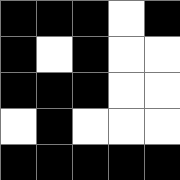[["black", "black", "black", "white", "black"], ["black", "white", "black", "white", "white"], ["black", "black", "black", "white", "white"], ["white", "black", "white", "white", "white"], ["black", "black", "black", "black", "black"]]